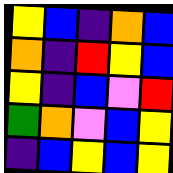[["yellow", "blue", "indigo", "orange", "blue"], ["orange", "indigo", "red", "yellow", "blue"], ["yellow", "indigo", "blue", "violet", "red"], ["green", "orange", "violet", "blue", "yellow"], ["indigo", "blue", "yellow", "blue", "yellow"]]